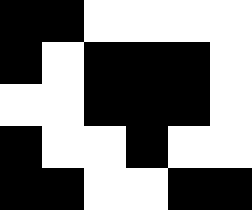[["black", "black", "white", "white", "white", "white"], ["black", "white", "black", "black", "black", "white"], ["white", "white", "black", "black", "black", "white"], ["black", "white", "white", "black", "white", "white"], ["black", "black", "white", "white", "black", "black"]]